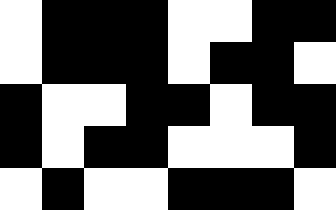[["white", "black", "black", "black", "white", "white", "black", "black"], ["white", "black", "black", "black", "white", "black", "black", "white"], ["black", "white", "white", "black", "black", "white", "black", "black"], ["black", "white", "black", "black", "white", "white", "white", "black"], ["white", "black", "white", "white", "black", "black", "black", "white"]]